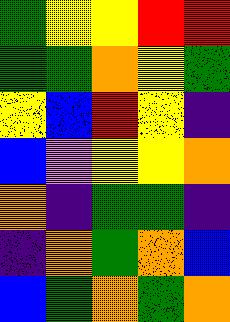[["green", "yellow", "yellow", "red", "red"], ["green", "green", "orange", "yellow", "green"], ["yellow", "blue", "red", "yellow", "indigo"], ["blue", "violet", "yellow", "yellow", "orange"], ["orange", "indigo", "green", "green", "indigo"], ["indigo", "orange", "green", "orange", "blue"], ["blue", "green", "orange", "green", "orange"]]